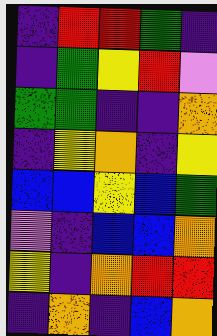[["indigo", "red", "red", "green", "indigo"], ["indigo", "green", "yellow", "red", "violet"], ["green", "green", "indigo", "indigo", "orange"], ["indigo", "yellow", "orange", "indigo", "yellow"], ["blue", "blue", "yellow", "blue", "green"], ["violet", "indigo", "blue", "blue", "orange"], ["yellow", "indigo", "orange", "red", "red"], ["indigo", "orange", "indigo", "blue", "orange"]]